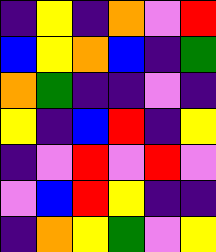[["indigo", "yellow", "indigo", "orange", "violet", "red"], ["blue", "yellow", "orange", "blue", "indigo", "green"], ["orange", "green", "indigo", "indigo", "violet", "indigo"], ["yellow", "indigo", "blue", "red", "indigo", "yellow"], ["indigo", "violet", "red", "violet", "red", "violet"], ["violet", "blue", "red", "yellow", "indigo", "indigo"], ["indigo", "orange", "yellow", "green", "violet", "yellow"]]